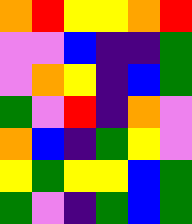[["orange", "red", "yellow", "yellow", "orange", "red"], ["violet", "violet", "blue", "indigo", "indigo", "green"], ["violet", "orange", "yellow", "indigo", "blue", "green"], ["green", "violet", "red", "indigo", "orange", "violet"], ["orange", "blue", "indigo", "green", "yellow", "violet"], ["yellow", "green", "yellow", "yellow", "blue", "green"], ["green", "violet", "indigo", "green", "blue", "green"]]